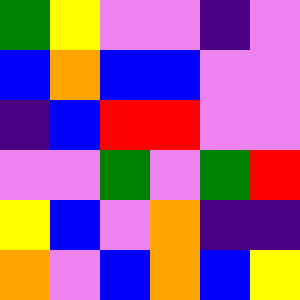[["green", "yellow", "violet", "violet", "indigo", "violet"], ["blue", "orange", "blue", "blue", "violet", "violet"], ["indigo", "blue", "red", "red", "violet", "violet"], ["violet", "violet", "green", "violet", "green", "red"], ["yellow", "blue", "violet", "orange", "indigo", "indigo"], ["orange", "violet", "blue", "orange", "blue", "yellow"]]